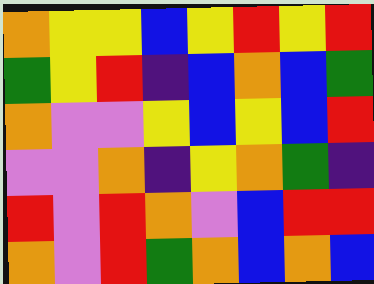[["orange", "yellow", "yellow", "blue", "yellow", "red", "yellow", "red"], ["green", "yellow", "red", "indigo", "blue", "orange", "blue", "green"], ["orange", "violet", "violet", "yellow", "blue", "yellow", "blue", "red"], ["violet", "violet", "orange", "indigo", "yellow", "orange", "green", "indigo"], ["red", "violet", "red", "orange", "violet", "blue", "red", "red"], ["orange", "violet", "red", "green", "orange", "blue", "orange", "blue"]]